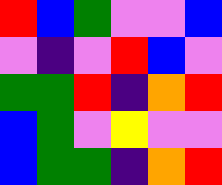[["red", "blue", "green", "violet", "violet", "blue"], ["violet", "indigo", "violet", "red", "blue", "violet"], ["green", "green", "red", "indigo", "orange", "red"], ["blue", "green", "violet", "yellow", "violet", "violet"], ["blue", "green", "green", "indigo", "orange", "red"]]